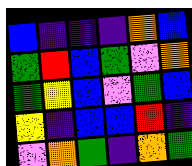[["blue", "indigo", "indigo", "indigo", "orange", "blue"], ["green", "red", "blue", "green", "violet", "orange"], ["green", "yellow", "blue", "violet", "green", "blue"], ["yellow", "indigo", "blue", "blue", "red", "indigo"], ["violet", "orange", "green", "indigo", "orange", "green"]]